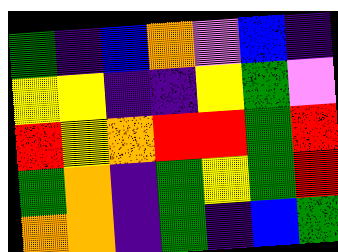[["green", "indigo", "blue", "orange", "violet", "blue", "indigo"], ["yellow", "yellow", "indigo", "indigo", "yellow", "green", "violet"], ["red", "yellow", "orange", "red", "red", "green", "red"], ["green", "orange", "indigo", "green", "yellow", "green", "red"], ["orange", "orange", "indigo", "green", "indigo", "blue", "green"]]